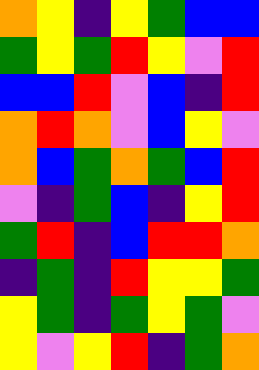[["orange", "yellow", "indigo", "yellow", "green", "blue", "blue"], ["green", "yellow", "green", "red", "yellow", "violet", "red"], ["blue", "blue", "red", "violet", "blue", "indigo", "red"], ["orange", "red", "orange", "violet", "blue", "yellow", "violet"], ["orange", "blue", "green", "orange", "green", "blue", "red"], ["violet", "indigo", "green", "blue", "indigo", "yellow", "red"], ["green", "red", "indigo", "blue", "red", "red", "orange"], ["indigo", "green", "indigo", "red", "yellow", "yellow", "green"], ["yellow", "green", "indigo", "green", "yellow", "green", "violet"], ["yellow", "violet", "yellow", "red", "indigo", "green", "orange"]]